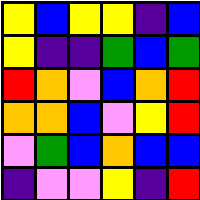[["yellow", "blue", "yellow", "yellow", "indigo", "blue"], ["yellow", "indigo", "indigo", "green", "blue", "green"], ["red", "orange", "violet", "blue", "orange", "red"], ["orange", "orange", "blue", "violet", "yellow", "red"], ["violet", "green", "blue", "orange", "blue", "blue"], ["indigo", "violet", "violet", "yellow", "indigo", "red"]]